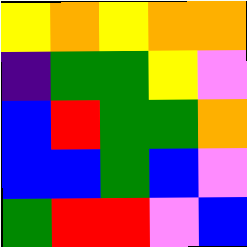[["yellow", "orange", "yellow", "orange", "orange"], ["indigo", "green", "green", "yellow", "violet"], ["blue", "red", "green", "green", "orange"], ["blue", "blue", "green", "blue", "violet"], ["green", "red", "red", "violet", "blue"]]